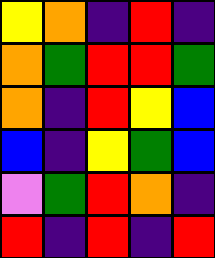[["yellow", "orange", "indigo", "red", "indigo"], ["orange", "green", "red", "red", "green"], ["orange", "indigo", "red", "yellow", "blue"], ["blue", "indigo", "yellow", "green", "blue"], ["violet", "green", "red", "orange", "indigo"], ["red", "indigo", "red", "indigo", "red"]]